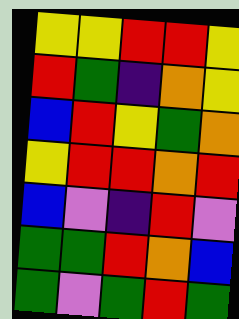[["yellow", "yellow", "red", "red", "yellow"], ["red", "green", "indigo", "orange", "yellow"], ["blue", "red", "yellow", "green", "orange"], ["yellow", "red", "red", "orange", "red"], ["blue", "violet", "indigo", "red", "violet"], ["green", "green", "red", "orange", "blue"], ["green", "violet", "green", "red", "green"]]